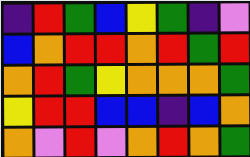[["indigo", "red", "green", "blue", "yellow", "green", "indigo", "violet"], ["blue", "orange", "red", "red", "orange", "red", "green", "red"], ["orange", "red", "green", "yellow", "orange", "orange", "orange", "green"], ["yellow", "red", "red", "blue", "blue", "indigo", "blue", "orange"], ["orange", "violet", "red", "violet", "orange", "red", "orange", "green"]]